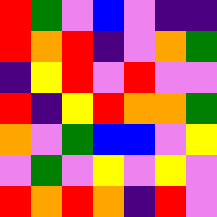[["red", "green", "violet", "blue", "violet", "indigo", "indigo"], ["red", "orange", "red", "indigo", "violet", "orange", "green"], ["indigo", "yellow", "red", "violet", "red", "violet", "violet"], ["red", "indigo", "yellow", "red", "orange", "orange", "green"], ["orange", "violet", "green", "blue", "blue", "violet", "yellow"], ["violet", "green", "violet", "yellow", "violet", "yellow", "violet"], ["red", "orange", "red", "orange", "indigo", "red", "violet"]]